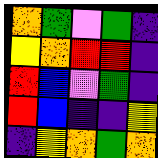[["orange", "green", "violet", "green", "indigo"], ["yellow", "orange", "red", "red", "indigo"], ["red", "blue", "violet", "green", "indigo"], ["red", "blue", "indigo", "indigo", "yellow"], ["indigo", "yellow", "orange", "green", "orange"]]